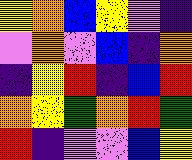[["yellow", "orange", "blue", "yellow", "violet", "indigo"], ["violet", "orange", "violet", "blue", "indigo", "orange"], ["indigo", "yellow", "red", "indigo", "blue", "red"], ["orange", "yellow", "green", "orange", "red", "green"], ["red", "indigo", "violet", "violet", "blue", "yellow"]]